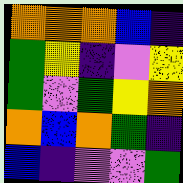[["orange", "orange", "orange", "blue", "indigo"], ["green", "yellow", "indigo", "violet", "yellow"], ["green", "violet", "green", "yellow", "orange"], ["orange", "blue", "orange", "green", "indigo"], ["blue", "indigo", "violet", "violet", "green"]]